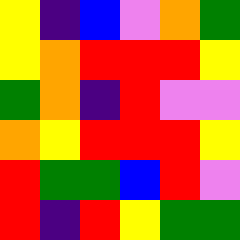[["yellow", "indigo", "blue", "violet", "orange", "green"], ["yellow", "orange", "red", "red", "red", "yellow"], ["green", "orange", "indigo", "red", "violet", "violet"], ["orange", "yellow", "red", "red", "red", "yellow"], ["red", "green", "green", "blue", "red", "violet"], ["red", "indigo", "red", "yellow", "green", "green"]]